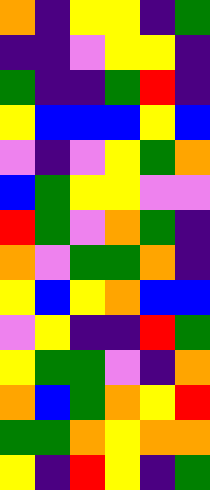[["orange", "indigo", "yellow", "yellow", "indigo", "green"], ["indigo", "indigo", "violet", "yellow", "yellow", "indigo"], ["green", "indigo", "indigo", "green", "red", "indigo"], ["yellow", "blue", "blue", "blue", "yellow", "blue"], ["violet", "indigo", "violet", "yellow", "green", "orange"], ["blue", "green", "yellow", "yellow", "violet", "violet"], ["red", "green", "violet", "orange", "green", "indigo"], ["orange", "violet", "green", "green", "orange", "indigo"], ["yellow", "blue", "yellow", "orange", "blue", "blue"], ["violet", "yellow", "indigo", "indigo", "red", "green"], ["yellow", "green", "green", "violet", "indigo", "orange"], ["orange", "blue", "green", "orange", "yellow", "red"], ["green", "green", "orange", "yellow", "orange", "orange"], ["yellow", "indigo", "red", "yellow", "indigo", "green"]]